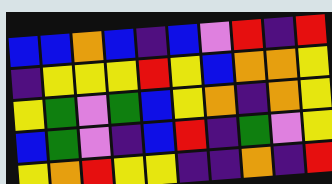[["blue", "blue", "orange", "blue", "indigo", "blue", "violet", "red", "indigo", "red"], ["indigo", "yellow", "yellow", "yellow", "red", "yellow", "blue", "orange", "orange", "yellow"], ["yellow", "green", "violet", "green", "blue", "yellow", "orange", "indigo", "orange", "yellow"], ["blue", "green", "violet", "indigo", "blue", "red", "indigo", "green", "violet", "yellow"], ["yellow", "orange", "red", "yellow", "yellow", "indigo", "indigo", "orange", "indigo", "red"]]